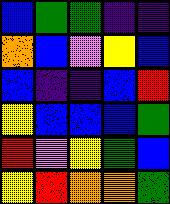[["blue", "green", "green", "indigo", "indigo"], ["orange", "blue", "violet", "yellow", "blue"], ["blue", "indigo", "indigo", "blue", "red"], ["yellow", "blue", "blue", "blue", "green"], ["red", "violet", "yellow", "green", "blue"], ["yellow", "red", "orange", "orange", "green"]]